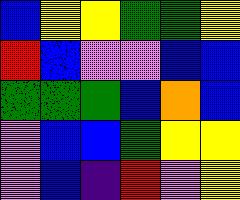[["blue", "yellow", "yellow", "green", "green", "yellow"], ["red", "blue", "violet", "violet", "blue", "blue"], ["green", "green", "green", "blue", "orange", "blue"], ["violet", "blue", "blue", "green", "yellow", "yellow"], ["violet", "blue", "indigo", "red", "violet", "yellow"]]